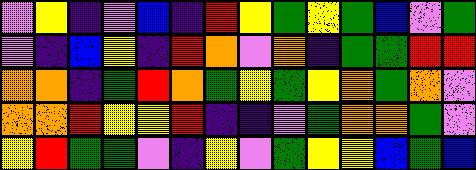[["violet", "yellow", "indigo", "violet", "blue", "indigo", "red", "yellow", "green", "yellow", "green", "blue", "violet", "green"], ["violet", "indigo", "blue", "yellow", "indigo", "red", "orange", "violet", "orange", "indigo", "green", "green", "red", "red"], ["orange", "orange", "indigo", "green", "red", "orange", "green", "yellow", "green", "yellow", "orange", "green", "orange", "violet"], ["orange", "orange", "red", "yellow", "yellow", "red", "indigo", "indigo", "violet", "green", "orange", "orange", "green", "violet"], ["yellow", "red", "green", "green", "violet", "indigo", "yellow", "violet", "green", "yellow", "yellow", "blue", "green", "blue"]]